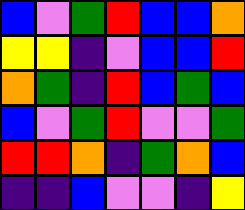[["blue", "violet", "green", "red", "blue", "blue", "orange"], ["yellow", "yellow", "indigo", "violet", "blue", "blue", "red"], ["orange", "green", "indigo", "red", "blue", "green", "blue"], ["blue", "violet", "green", "red", "violet", "violet", "green"], ["red", "red", "orange", "indigo", "green", "orange", "blue"], ["indigo", "indigo", "blue", "violet", "violet", "indigo", "yellow"]]